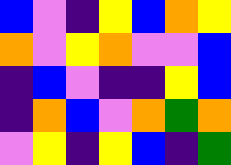[["blue", "violet", "indigo", "yellow", "blue", "orange", "yellow"], ["orange", "violet", "yellow", "orange", "violet", "violet", "blue"], ["indigo", "blue", "violet", "indigo", "indigo", "yellow", "blue"], ["indigo", "orange", "blue", "violet", "orange", "green", "orange"], ["violet", "yellow", "indigo", "yellow", "blue", "indigo", "green"]]